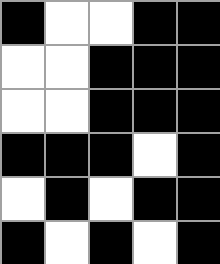[["black", "white", "white", "black", "black"], ["white", "white", "black", "black", "black"], ["white", "white", "black", "black", "black"], ["black", "black", "black", "white", "black"], ["white", "black", "white", "black", "black"], ["black", "white", "black", "white", "black"]]